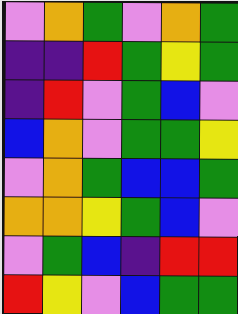[["violet", "orange", "green", "violet", "orange", "green"], ["indigo", "indigo", "red", "green", "yellow", "green"], ["indigo", "red", "violet", "green", "blue", "violet"], ["blue", "orange", "violet", "green", "green", "yellow"], ["violet", "orange", "green", "blue", "blue", "green"], ["orange", "orange", "yellow", "green", "blue", "violet"], ["violet", "green", "blue", "indigo", "red", "red"], ["red", "yellow", "violet", "blue", "green", "green"]]